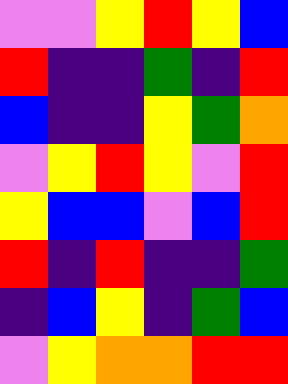[["violet", "violet", "yellow", "red", "yellow", "blue"], ["red", "indigo", "indigo", "green", "indigo", "red"], ["blue", "indigo", "indigo", "yellow", "green", "orange"], ["violet", "yellow", "red", "yellow", "violet", "red"], ["yellow", "blue", "blue", "violet", "blue", "red"], ["red", "indigo", "red", "indigo", "indigo", "green"], ["indigo", "blue", "yellow", "indigo", "green", "blue"], ["violet", "yellow", "orange", "orange", "red", "red"]]